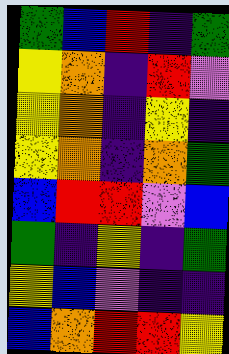[["green", "blue", "red", "indigo", "green"], ["yellow", "orange", "indigo", "red", "violet"], ["yellow", "orange", "indigo", "yellow", "indigo"], ["yellow", "orange", "indigo", "orange", "green"], ["blue", "red", "red", "violet", "blue"], ["green", "indigo", "yellow", "indigo", "green"], ["yellow", "blue", "violet", "indigo", "indigo"], ["blue", "orange", "red", "red", "yellow"]]